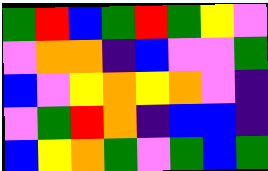[["green", "red", "blue", "green", "red", "green", "yellow", "violet"], ["violet", "orange", "orange", "indigo", "blue", "violet", "violet", "green"], ["blue", "violet", "yellow", "orange", "yellow", "orange", "violet", "indigo"], ["violet", "green", "red", "orange", "indigo", "blue", "blue", "indigo"], ["blue", "yellow", "orange", "green", "violet", "green", "blue", "green"]]